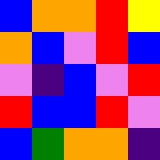[["blue", "orange", "orange", "red", "yellow"], ["orange", "blue", "violet", "red", "blue"], ["violet", "indigo", "blue", "violet", "red"], ["red", "blue", "blue", "red", "violet"], ["blue", "green", "orange", "orange", "indigo"]]